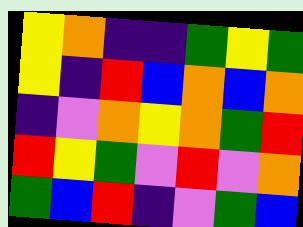[["yellow", "orange", "indigo", "indigo", "green", "yellow", "green"], ["yellow", "indigo", "red", "blue", "orange", "blue", "orange"], ["indigo", "violet", "orange", "yellow", "orange", "green", "red"], ["red", "yellow", "green", "violet", "red", "violet", "orange"], ["green", "blue", "red", "indigo", "violet", "green", "blue"]]